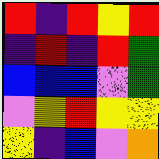[["red", "indigo", "red", "yellow", "red"], ["indigo", "red", "indigo", "red", "green"], ["blue", "blue", "blue", "violet", "green"], ["violet", "yellow", "red", "yellow", "yellow"], ["yellow", "indigo", "blue", "violet", "orange"]]